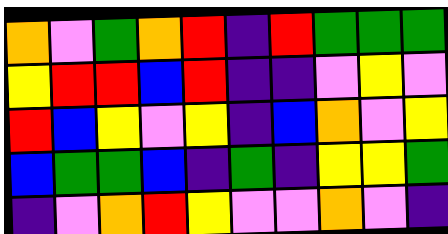[["orange", "violet", "green", "orange", "red", "indigo", "red", "green", "green", "green"], ["yellow", "red", "red", "blue", "red", "indigo", "indigo", "violet", "yellow", "violet"], ["red", "blue", "yellow", "violet", "yellow", "indigo", "blue", "orange", "violet", "yellow"], ["blue", "green", "green", "blue", "indigo", "green", "indigo", "yellow", "yellow", "green"], ["indigo", "violet", "orange", "red", "yellow", "violet", "violet", "orange", "violet", "indigo"]]